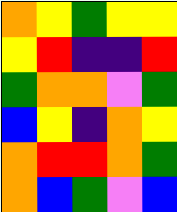[["orange", "yellow", "green", "yellow", "yellow"], ["yellow", "red", "indigo", "indigo", "red"], ["green", "orange", "orange", "violet", "green"], ["blue", "yellow", "indigo", "orange", "yellow"], ["orange", "red", "red", "orange", "green"], ["orange", "blue", "green", "violet", "blue"]]